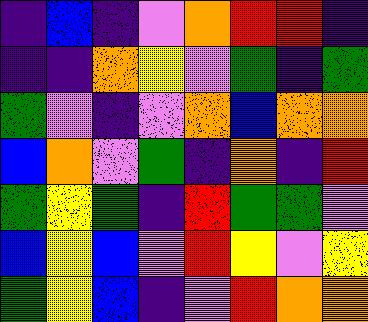[["indigo", "blue", "indigo", "violet", "orange", "red", "red", "indigo"], ["indigo", "indigo", "orange", "yellow", "violet", "green", "indigo", "green"], ["green", "violet", "indigo", "violet", "orange", "blue", "orange", "orange"], ["blue", "orange", "violet", "green", "indigo", "orange", "indigo", "red"], ["green", "yellow", "green", "indigo", "red", "green", "green", "violet"], ["blue", "yellow", "blue", "violet", "red", "yellow", "violet", "yellow"], ["green", "yellow", "blue", "indigo", "violet", "red", "orange", "orange"]]